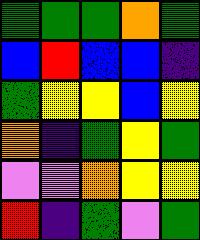[["green", "green", "green", "orange", "green"], ["blue", "red", "blue", "blue", "indigo"], ["green", "yellow", "yellow", "blue", "yellow"], ["orange", "indigo", "green", "yellow", "green"], ["violet", "violet", "orange", "yellow", "yellow"], ["red", "indigo", "green", "violet", "green"]]